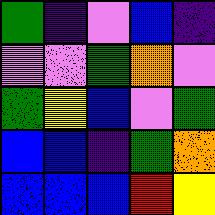[["green", "indigo", "violet", "blue", "indigo"], ["violet", "violet", "green", "orange", "violet"], ["green", "yellow", "blue", "violet", "green"], ["blue", "blue", "indigo", "green", "orange"], ["blue", "blue", "blue", "red", "yellow"]]